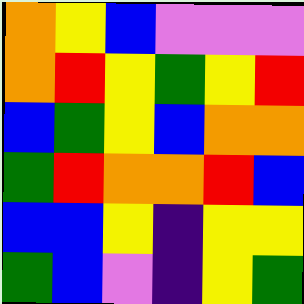[["orange", "yellow", "blue", "violet", "violet", "violet"], ["orange", "red", "yellow", "green", "yellow", "red"], ["blue", "green", "yellow", "blue", "orange", "orange"], ["green", "red", "orange", "orange", "red", "blue"], ["blue", "blue", "yellow", "indigo", "yellow", "yellow"], ["green", "blue", "violet", "indigo", "yellow", "green"]]